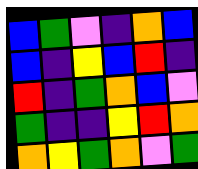[["blue", "green", "violet", "indigo", "orange", "blue"], ["blue", "indigo", "yellow", "blue", "red", "indigo"], ["red", "indigo", "green", "orange", "blue", "violet"], ["green", "indigo", "indigo", "yellow", "red", "orange"], ["orange", "yellow", "green", "orange", "violet", "green"]]